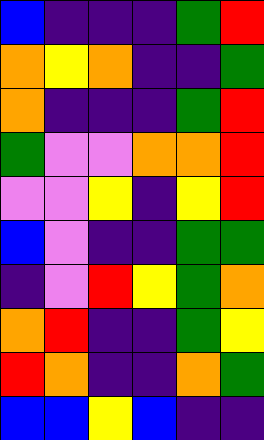[["blue", "indigo", "indigo", "indigo", "green", "red"], ["orange", "yellow", "orange", "indigo", "indigo", "green"], ["orange", "indigo", "indigo", "indigo", "green", "red"], ["green", "violet", "violet", "orange", "orange", "red"], ["violet", "violet", "yellow", "indigo", "yellow", "red"], ["blue", "violet", "indigo", "indigo", "green", "green"], ["indigo", "violet", "red", "yellow", "green", "orange"], ["orange", "red", "indigo", "indigo", "green", "yellow"], ["red", "orange", "indigo", "indigo", "orange", "green"], ["blue", "blue", "yellow", "blue", "indigo", "indigo"]]